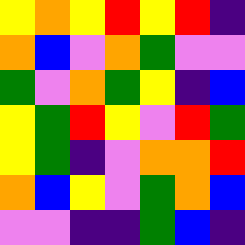[["yellow", "orange", "yellow", "red", "yellow", "red", "indigo"], ["orange", "blue", "violet", "orange", "green", "violet", "violet"], ["green", "violet", "orange", "green", "yellow", "indigo", "blue"], ["yellow", "green", "red", "yellow", "violet", "red", "green"], ["yellow", "green", "indigo", "violet", "orange", "orange", "red"], ["orange", "blue", "yellow", "violet", "green", "orange", "blue"], ["violet", "violet", "indigo", "indigo", "green", "blue", "indigo"]]